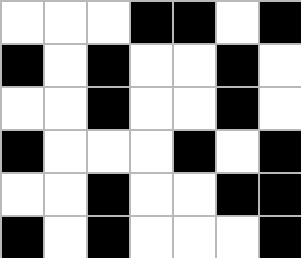[["white", "white", "white", "black", "black", "white", "black"], ["black", "white", "black", "white", "white", "black", "white"], ["white", "white", "black", "white", "white", "black", "white"], ["black", "white", "white", "white", "black", "white", "black"], ["white", "white", "black", "white", "white", "black", "black"], ["black", "white", "black", "white", "white", "white", "black"]]